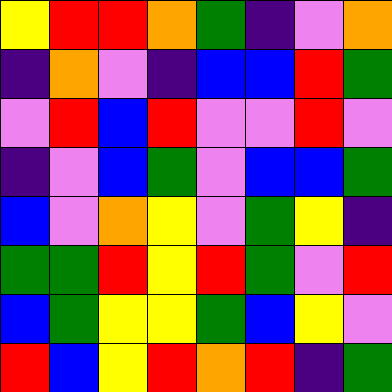[["yellow", "red", "red", "orange", "green", "indigo", "violet", "orange"], ["indigo", "orange", "violet", "indigo", "blue", "blue", "red", "green"], ["violet", "red", "blue", "red", "violet", "violet", "red", "violet"], ["indigo", "violet", "blue", "green", "violet", "blue", "blue", "green"], ["blue", "violet", "orange", "yellow", "violet", "green", "yellow", "indigo"], ["green", "green", "red", "yellow", "red", "green", "violet", "red"], ["blue", "green", "yellow", "yellow", "green", "blue", "yellow", "violet"], ["red", "blue", "yellow", "red", "orange", "red", "indigo", "green"]]